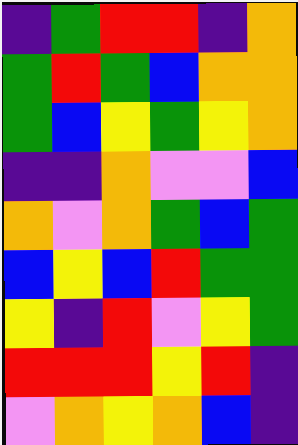[["indigo", "green", "red", "red", "indigo", "orange"], ["green", "red", "green", "blue", "orange", "orange"], ["green", "blue", "yellow", "green", "yellow", "orange"], ["indigo", "indigo", "orange", "violet", "violet", "blue"], ["orange", "violet", "orange", "green", "blue", "green"], ["blue", "yellow", "blue", "red", "green", "green"], ["yellow", "indigo", "red", "violet", "yellow", "green"], ["red", "red", "red", "yellow", "red", "indigo"], ["violet", "orange", "yellow", "orange", "blue", "indigo"]]